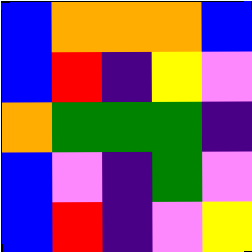[["blue", "orange", "orange", "orange", "blue"], ["blue", "red", "indigo", "yellow", "violet"], ["orange", "green", "green", "green", "indigo"], ["blue", "violet", "indigo", "green", "violet"], ["blue", "red", "indigo", "violet", "yellow"]]